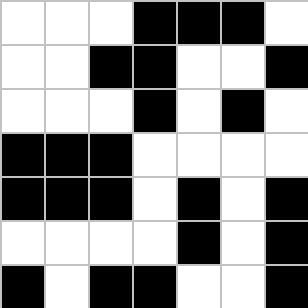[["white", "white", "white", "black", "black", "black", "white"], ["white", "white", "black", "black", "white", "white", "black"], ["white", "white", "white", "black", "white", "black", "white"], ["black", "black", "black", "white", "white", "white", "white"], ["black", "black", "black", "white", "black", "white", "black"], ["white", "white", "white", "white", "black", "white", "black"], ["black", "white", "black", "black", "white", "white", "black"]]